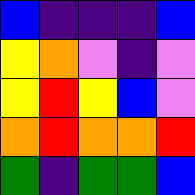[["blue", "indigo", "indigo", "indigo", "blue"], ["yellow", "orange", "violet", "indigo", "violet"], ["yellow", "red", "yellow", "blue", "violet"], ["orange", "red", "orange", "orange", "red"], ["green", "indigo", "green", "green", "blue"]]